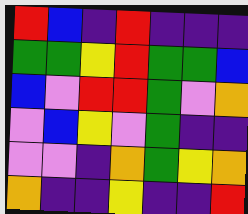[["red", "blue", "indigo", "red", "indigo", "indigo", "indigo"], ["green", "green", "yellow", "red", "green", "green", "blue"], ["blue", "violet", "red", "red", "green", "violet", "orange"], ["violet", "blue", "yellow", "violet", "green", "indigo", "indigo"], ["violet", "violet", "indigo", "orange", "green", "yellow", "orange"], ["orange", "indigo", "indigo", "yellow", "indigo", "indigo", "red"]]